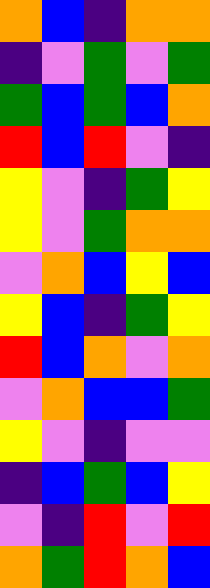[["orange", "blue", "indigo", "orange", "orange"], ["indigo", "violet", "green", "violet", "green"], ["green", "blue", "green", "blue", "orange"], ["red", "blue", "red", "violet", "indigo"], ["yellow", "violet", "indigo", "green", "yellow"], ["yellow", "violet", "green", "orange", "orange"], ["violet", "orange", "blue", "yellow", "blue"], ["yellow", "blue", "indigo", "green", "yellow"], ["red", "blue", "orange", "violet", "orange"], ["violet", "orange", "blue", "blue", "green"], ["yellow", "violet", "indigo", "violet", "violet"], ["indigo", "blue", "green", "blue", "yellow"], ["violet", "indigo", "red", "violet", "red"], ["orange", "green", "red", "orange", "blue"]]